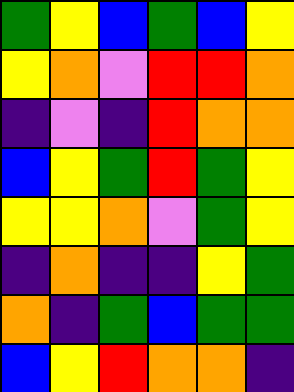[["green", "yellow", "blue", "green", "blue", "yellow"], ["yellow", "orange", "violet", "red", "red", "orange"], ["indigo", "violet", "indigo", "red", "orange", "orange"], ["blue", "yellow", "green", "red", "green", "yellow"], ["yellow", "yellow", "orange", "violet", "green", "yellow"], ["indigo", "orange", "indigo", "indigo", "yellow", "green"], ["orange", "indigo", "green", "blue", "green", "green"], ["blue", "yellow", "red", "orange", "orange", "indigo"]]